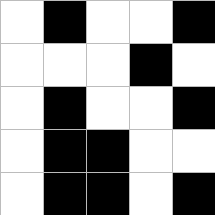[["white", "black", "white", "white", "black"], ["white", "white", "white", "black", "white"], ["white", "black", "white", "white", "black"], ["white", "black", "black", "white", "white"], ["white", "black", "black", "white", "black"]]